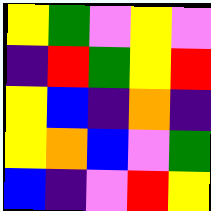[["yellow", "green", "violet", "yellow", "violet"], ["indigo", "red", "green", "yellow", "red"], ["yellow", "blue", "indigo", "orange", "indigo"], ["yellow", "orange", "blue", "violet", "green"], ["blue", "indigo", "violet", "red", "yellow"]]